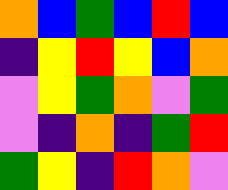[["orange", "blue", "green", "blue", "red", "blue"], ["indigo", "yellow", "red", "yellow", "blue", "orange"], ["violet", "yellow", "green", "orange", "violet", "green"], ["violet", "indigo", "orange", "indigo", "green", "red"], ["green", "yellow", "indigo", "red", "orange", "violet"]]